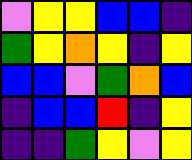[["violet", "yellow", "yellow", "blue", "blue", "indigo"], ["green", "yellow", "orange", "yellow", "indigo", "yellow"], ["blue", "blue", "violet", "green", "orange", "blue"], ["indigo", "blue", "blue", "red", "indigo", "yellow"], ["indigo", "indigo", "green", "yellow", "violet", "yellow"]]